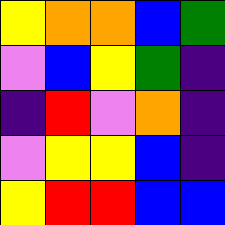[["yellow", "orange", "orange", "blue", "green"], ["violet", "blue", "yellow", "green", "indigo"], ["indigo", "red", "violet", "orange", "indigo"], ["violet", "yellow", "yellow", "blue", "indigo"], ["yellow", "red", "red", "blue", "blue"]]